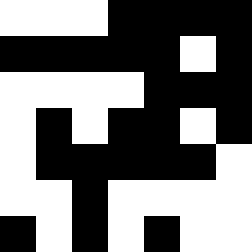[["white", "white", "white", "black", "black", "black", "black"], ["black", "black", "black", "black", "black", "white", "black"], ["white", "white", "white", "white", "black", "black", "black"], ["white", "black", "white", "black", "black", "white", "black"], ["white", "black", "black", "black", "black", "black", "white"], ["white", "white", "black", "white", "white", "white", "white"], ["black", "white", "black", "white", "black", "white", "white"]]